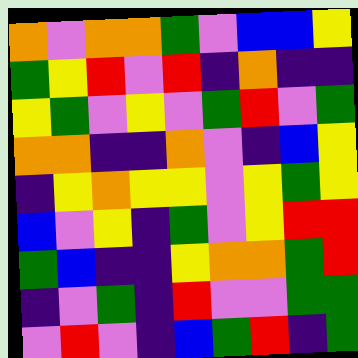[["orange", "violet", "orange", "orange", "green", "violet", "blue", "blue", "yellow"], ["green", "yellow", "red", "violet", "red", "indigo", "orange", "indigo", "indigo"], ["yellow", "green", "violet", "yellow", "violet", "green", "red", "violet", "green"], ["orange", "orange", "indigo", "indigo", "orange", "violet", "indigo", "blue", "yellow"], ["indigo", "yellow", "orange", "yellow", "yellow", "violet", "yellow", "green", "yellow"], ["blue", "violet", "yellow", "indigo", "green", "violet", "yellow", "red", "red"], ["green", "blue", "indigo", "indigo", "yellow", "orange", "orange", "green", "red"], ["indigo", "violet", "green", "indigo", "red", "violet", "violet", "green", "green"], ["violet", "red", "violet", "indigo", "blue", "green", "red", "indigo", "green"]]